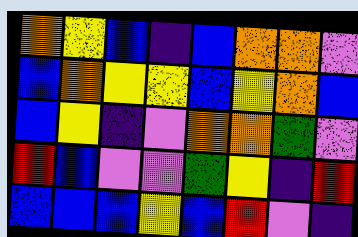[["orange", "yellow", "blue", "indigo", "blue", "orange", "orange", "violet"], ["blue", "orange", "yellow", "yellow", "blue", "yellow", "orange", "blue"], ["blue", "yellow", "indigo", "violet", "orange", "orange", "green", "violet"], ["red", "blue", "violet", "violet", "green", "yellow", "indigo", "red"], ["blue", "blue", "blue", "yellow", "blue", "red", "violet", "indigo"]]